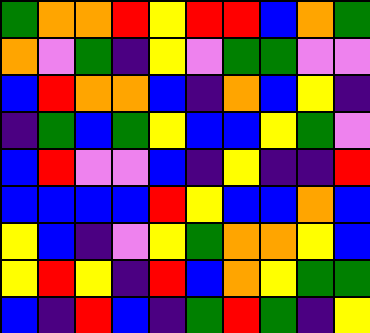[["green", "orange", "orange", "red", "yellow", "red", "red", "blue", "orange", "green"], ["orange", "violet", "green", "indigo", "yellow", "violet", "green", "green", "violet", "violet"], ["blue", "red", "orange", "orange", "blue", "indigo", "orange", "blue", "yellow", "indigo"], ["indigo", "green", "blue", "green", "yellow", "blue", "blue", "yellow", "green", "violet"], ["blue", "red", "violet", "violet", "blue", "indigo", "yellow", "indigo", "indigo", "red"], ["blue", "blue", "blue", "blue", "red", "yellow", "blue", "blue", "orange", "blue"], ["yellow", "blue", "indigo", "violet", "yellow", "green", "orange", "orange", "yellow", "blue"], ["yellow", "red", "yellow", "indigo", "red", "blue", "orange", "yellow", "green", "green"], ["blue", "indigo", "red", "blue", "indigo", "green", "red", "green", "indigo", "yellow"]]